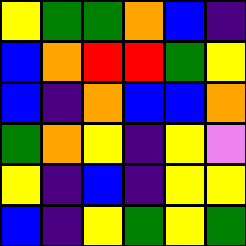[["yellow", "green", "green", "orange", "blue", "indigo"], ["blue", "orange", "red", "red", "green", "yellow"], ["blue", "indigo", "orange", "blue", "blue", "orange"], ["green", "orange", "yellow", "indigo", "yellow", "violet"], ["yellow", "indigo", "blue", "indigo", "yellow", "yellow"], ["blue", "indigo", "yellow", "green", "yellow", "green"]]